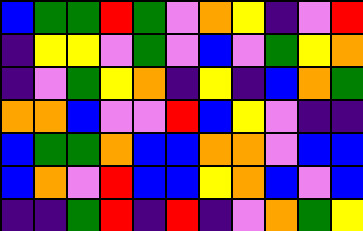[["blue", "green", "green", "red", "green", "violet", "orange", "yellow", "indigo", "violet", "red"], ["indigo", "yellow", "yellow", "violet", "green", "violet", "blue", "violet", "green", "yellow", "orange"], ["indigo", "violet", "green", "yellow", "orange", "indigo", "yellow", "indigo", "blue", "orange", "green"], ["orange", "orange", "blue", "violet", "violet", "red", "blue", "yellow", "violet", "indigo", "indigo"], ["blue", "green", "green", "orange", "blue", "blue", "orange", "orange", "violet", "blue", "blue"], ["blue", "orange", "violet", "red", "blue", "blue", "yellow", "orange", "blue", "violet", "blue"], ["indigo", "indigo", "green", "red", "indigo", "red", "indigo", "violet", "orange", "green", "yellow"]]